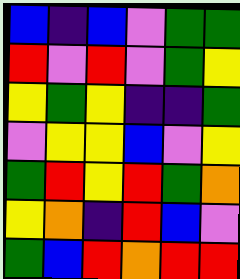[["blue", "indigo", "blue", "violet", "green", "green"], ["red", "violet", "red", "violet", "green", "yellow"], ["yellow", "green", "yellow", "indigo", "indigo", "green"], ["violet", "yellow", "yellow", "blue", "violet", "yellow"], ["green", "red", "yellow", "red", "green", "orange"], ["yellow", "orange", "indigo", "red", "blue", "violet"], ["green", "blue", "red", "orange", "red", "red"]]